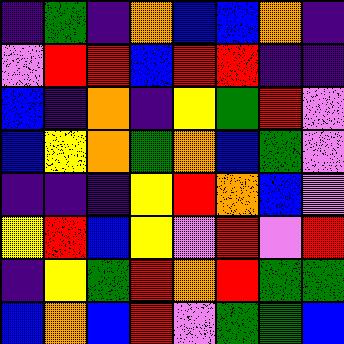[["indigo", "green", "indigo", "orange", "blue", "blue", "orange", "indigo"], ["violet", "red", "red", "blue", "red", "red", "indigo", "indigo"], ["blue", "indigo", "orange", "indigo", "yellow", "green", "red", "violet"], ["blue", "yellow", "orange", "green", "orange", "blue", "green", "violet"], ["indigo", "indigo", "indigo", "yellow", "red", "orange", "blue", "violet"], ["yellow", "red", "blue", "yellow", "violet", "red", "violet", "red"], ["indigo", "yellow", "green", "red", "orange", "red", "green", "green"], ["blue", "orange", "blue", "red", "violet", "green", "green", "blue"]]